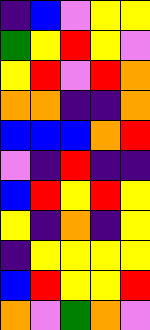[["indigo", "blue", "violet", "yellow", "yellow"], ["green", "yellow", "red", "yellow", "violet"], ["yellow", "red", "violet", "red", "orange"], ["orange", "orange", "indigo", "indigo", "orange"], ["blue", "blue", "blue", "orange", "red"], ["violet", "indigo", "red", "indigo", "indigo"], ["blue", "red", "yellow", "red", "yellow"], ["yellow", "indigo", "orange", "indigo", "yellow"], ["indigo", "yellow", "yellow", "yellow", "yellow"], ["blue", "red", "yellow", "yellow", "red"], ["orange", "violet", "green", "orange", "violet"]]